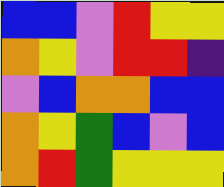[["blue", "blue", "violet", "red", "yellow", "yellow"], ["orange", "yellow", "violet", "red", "red", "indigo"], ["violet", "blue", "orange", "orange", "blue", "blue"], ["orange", "yellow", "green", "blue", "violet", "blue"], ["orange", "red", "green", "yellow", "yellow", "yellow"]]